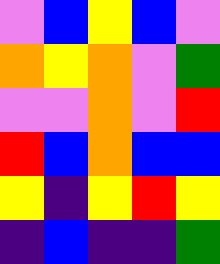[["violet", "blue", "yellow", "blue", "violet"], ["orange", "yellow", "orange", "violet", "green"], ["violet", "violet", "orange", "violet", "red"], ["red", "blue", "orange", "blue", "blue"], ["yellow", "indigo", "yellow", "red", "yellow"], ["indigo", "blue", "indigo", "indigo", "green"]]